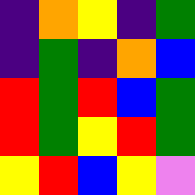[["indigo", "orange", "yellow", "indigo", "green"], ["indigo", "green", "indigo", "orange", "blue"], ["red", "green", "red", "blue", "green"], ["red", "green", "yellow", "red", "green"], ["yellow", "red", "blue", "yellow", "violet"]]